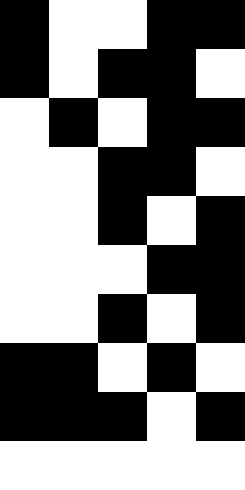[["black", "white", "white", "black", "black"], ["black", "white", "black", "black", "white"], ["white", "black", "white", "black", "black"], ["white", "white", "black", "black", "white"], ["white", "white", "black", "white", "black"], ["white", "white", "white", "black", "black"], ["white", "white", "black", "white", "black"], ["black", "black", "white", "black", "white"], ["black", "black", "black", "white", "black"], ["white", "white", "white", "white", "white"]]